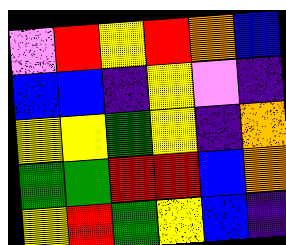[["violet", "red", "yellow", "red", "orange", "blue"], ["blue", "blue", "indigo", "yellow", "violet", "indigo"], ["yellow", "yellow", "green", "yellow", "indigo", "orange"], ["green", "green", "red", "red", "blue", "orange"], ["yellow", "red", "green", "yellow", "blue", "indigo"]]